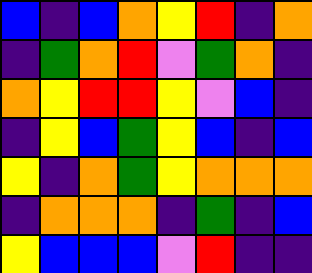[["blue", "indigo", "blue", "orange", "yellow", "red", "indigo", "orange"], ["indigo", "green", "orange", "red", "violet", "green", "orange", "indigo"], ["orange", "yellow", "red", "red", "yellow", "violet", "blue", "indigo"], ["indigo", "yellow", "blue", "green", "yellow", "blue", "indigo", "blue"], ["yellow", "indigo", "orange", "green", "yellow", "orange", "orange", "orange"], ["indigo", "orange", "orange", "orange", "indigo", "green", "indigo", "blue"], ["yellow", "blue", "blue", "blue", "violet", "red", "indigo", "indigo"]]